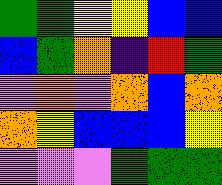[["green", "green", "yellow", "yellow", "blue", "blue"], ["blue", "green", "orange", "indigo", "red", "green"], ["violet", "orange", "violet", "orange", "blue", "orange"], ["orange", "yellow", "blue", "blue", "blue", "yellow"], ["violet", "violet", "violet", "green", "green", "green"]]